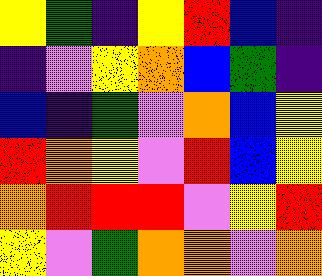[["yellow", "green", "indigo", "yellow", "red", "blue", "indigo"], ["indigo", "violet", "yellow", "orange", "blue", "green", "indigo"], ["blue", "indigo", "green", "violet", "orange", "blue", "yellow"], ["red", "orange", "yellow", "violet", "red", "blue", "yellow"], ["orange", "red", "red", "red", "violet", "yellow", "red"], ["yellow", "violet", "green", "orange", "orange", "violet", "orange"]]